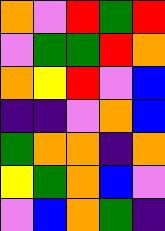[["orange", "violet", "red", "green", "red"], ["violet", "green", "green", "red", "orange"], ["orange", "yellow", "red", "violet", "blue"], ["indigo", "indigo", "violet", "orange", "blue"], ["green", "orange", "orange", "indigo", "orange"], ["yellow", "green", "orange", "blue", "violet"], ["violet", "blue", "orange", "green", "indigo"]]